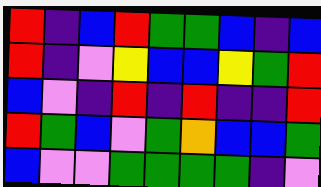[["red", "indigo", "blue", "red", "green", "green", "blue", "indigo", "blue"], ["red", "indigo", "violet", "yellow", "blue", "blue", "yellow", "green", "red"], ["blue", "violet", "indigo", "red", "indigo", "red", "indigo", "indigo", "red"], ["red", "green", "blue", "violet", "green", "orange", "blue", "blue", "green"], ["blue", "violet", "violet", "green", "green", "green", "green", "indigo", "violet"]]